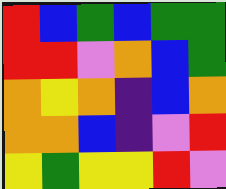[["red", "blue", "green", "blue", "green", "green"], ["red", "red", "violet", "orange", "blue", "green"], ["orange", "yellow", "orange", "indigo", "blue", "orange"], ["orange", "orange", "blue", "indigo", "violet", "red"], ["yellow", "green", "yellow", "yellow", "red", "violet"]]